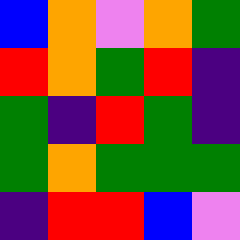[["blue", "orange", "violet", "orange", "green"], ["red", "orange", "green", "red", "indigo"], ["green", "indigo", "red", "green", "indigo"], ["green", "orange", "green", "green", "green"], ["indigo", "red", "red", "blue", "violet"]]